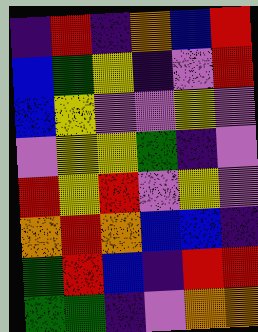[["indigo", "red", "indigo", "orange", "blue", "red"], ["blue", "green", "yellow", "indigo", "violet", "red"], ["blue", "yellow", "violet", "violet", "yellow", "violet"], ["violet", "yellow", "yellow", "green", "indigo", "violet"], ["red", "yellow", "red", "violet", "yellow", "violet"], ["orange", "red", "orange", "blue", "blue", "indigo"], ["green", "red", "blue", "indigo", "red", "red"], ["green", "green", "indigo", "violet", "orange", "orange"]]